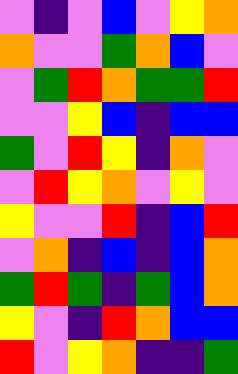[["violet", "indigo", "violet", "blue", "violet", "yellow", "orange"], ["orange", "violet", "violet", "green", "orange", "blue", "violet"], ["violet", "green", "red", "orange", "green", "green", "red"], ["violet", "violet", "yellow", "blue", "indigo", "blue", "blue"], ["green", "violet", "red", "yellow", "indigo", "orange", "violet"], ["violet", "red", "yellow", "orange", "violet", "yellow", "violet"], ["yellow", "violet", "violet", "red", "indigo", "blue", "red"], ["violet", "orange", "indigo", "blue", "indigo", "blue", "orange"], ["green", "red", "green", "indigo", "green", "blue", "orange"], ["yellow", "violet", "indigo", "red", "orange", "blue", "blue"], ["red", "violet", "yellow", "orange", "indigo", "indigo", "green"]]